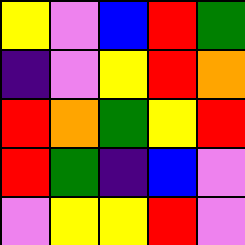[["yellow", "violet", "blue", "red", "green"], ["indigo", "violet", "yellow", "red", "orange"], ["red", "orange", "green", "yellow", "red"], ["red", "green", "indigo", "blue", "violet"], ["violet", "yellow", "yellow", "red", "violet"]]